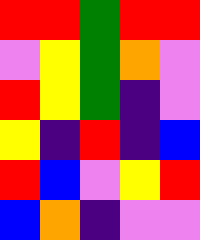[["red", "red", "green", "red", "red"], ["violet", "yellow", "green", "orange", "violet"], ["red", "yellow", "green", "indigo", "violet"], ["yellow", "indigo", "red", "indigo", "blue"], ["red", "blue", "violet", "yellow", "red"], ["blue", "orange", "indigo", "violet", "violet"]]